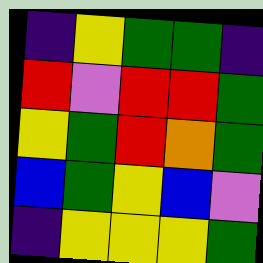[["indigo", "yellow", "green", "green", "indigo"], ["red", "violet", "red", "red", "green"], ["yellow", "green", "red", "orange", "green"], ["blue", "green", "yellow", "blue", "violet"], ["indigo", "yellow", "yellow", "yellow", "green"]]